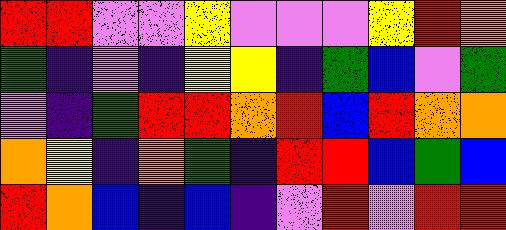[["red", "red", "violet", "violet", "yellow", "violet", "violet", "violet", "yellow", "red", "orange"], ["green", "indigo", "violet", "indigo", "yellow", "yellow", "indigo", "green", "blue", "violet", "green"], ["violet", "indigo", "green", "red", "red", "orange", "red", "blue", "red", "orange", "orange"], ["orange", "yellow", "indigo", "orange", "green", "indigo", "red", "red", "blue", "green", "blue"], ["red", "orange", "blue", "indigo", "blue", "indigo", "violet", "red", "violet", "red", "red"]]